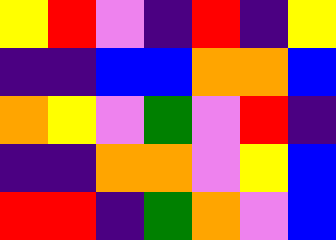[["yellow", "red", "violet", "indigo", "red", "indigo", "yellow"], ["indigo", "indigo", "blue", "blue", "orange", "orange", "blue"], ["orange", "yellow", "violet", "green", "violet", "red", "indigo"], ["indigo", "indigo", "orange", "orange", "violet", "yellow", "blue"], ["red", "red", "indigo", "green", "orange", "violet", "blue"]]